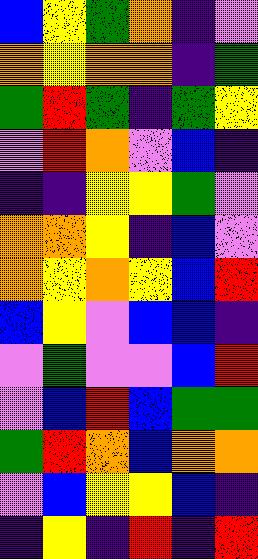[["blue", "yellow", "green", "orange", "indigo", "violet"], ["orange", "yellow", "orange", "orange", "indigo", "green"], ["green", "red", "green", "indigo", "green", "yellow"], ["violet", "red", "orange", "violet", "blue", "indigo"], ["indigo", "indigo", "yellow", "yellow", "green", "violet"], ["orange", "orange", "yellow", "indigo", "blue", "violet"], ["orange", "yellow", "orange", "yellow", "blue", "red"], ["blue", "yellow", "violet", "blue", "blue", "indigo"], ["violet", "green", "violet", "violet", "blue", "red"], ["violet", "blue", "red", "blue", "green", "green"], ["green", "red", "orange", "blue", "orange", "orange"], ["violet", "blue", "yellow", "yellow", "blue", "indigo"], ["indigo", "yellow", "indigo", "red", "indigo", "red"]]